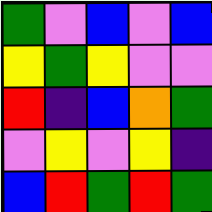[["green", "violet", "blue", "violet", "blue"], ["yellow", "green", "yellow", "violet", "violet"], ["red", "indigo", "blue", "orange", "green"], ["violet", "yellow", "violet", "yellow", "indigo"], ["blue", "red", "green", "red", "green"]]